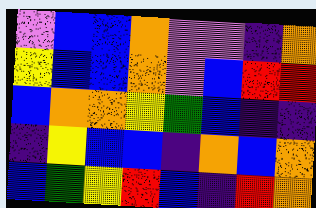[["violet", "blue", "blue", "orange", "violet", "violet", "indigo", "orange"], ["yellow", "blue", "blue", "orange", "violet", "blue", "red", "red"], ["blue", "orange", "orange", "yellow", "green", "blue", "indigo", "indigo"], ["indigo", "yellow", "blue", "blue", "indigo", "orange", "blue", "orange"], ["blue", "green", "yellow", "red", "blue", "indigo", "red", "orange"]]